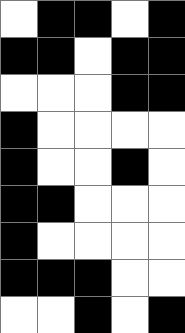[["white", "black", "black", "white", "black"], ["black", "black", "white", "black", "black"], ["white", "white", "white", "black", "black"], ["black", "white", "white", "white", "white"], ["black", "white", "white", "black", "white"], ["black", "black", "white", "white", "white"], ["black", "white", "white", "white", "white"], ["black", "black", "black", "white", "white"], ["white", "white", "black", "white", "black"]]